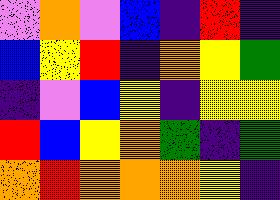[["violet", "orange", "violet", "blue", "indigo", "red", "indigo"], ["blue", "yellow", "red", "indigo", "orange", "yellow", "green"], ["indigo", "violet", "blue", "yellow", "indigo", "yellow", "yellow"], ["red", "blue", "yellow", "orange", "green", "indigo", "green"], ["orange", "red", "orange", "orange", "orange", "yellow", "indigo"]]